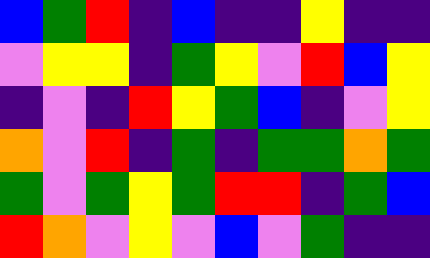[["blue", "green", "red", "indigo", "blue", "indigo", "indigo", "yellow", "indigo", "indigo"], ["violet", "yellow", "yellow", "indigo", "green", "yellow", "violet", "red", "blue", "yellow"], ["indigo", "violet", "indigo", "red", "yellow", "green", "blue", "indigo", "violet", "yellow"], ["orange", "violet", "red", "indigo", "green", "indigo", "green", "green", "orange", "green"], ["green", "violet", "green", "yellow", "green", "red", "red", "indigo", "green", "blue"], ["red", "orange", "violet", "yellow", "violet", "blue", "violet", "green", "indigo", "indigo"]]